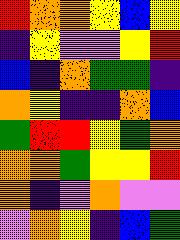[["red", "orange", "orange", "yellow", "blue", "yellow"], ["indigo", "yellow", "violet", "violet", "yellow", "red"], ["blue", "indigo", "orange", "green", "green", "indigo"], ["orange", "yellow", "indigo", "indigo", "orange", "blue"], ["green", "red", "red", "yellow", "green", "orange"], ["orange", "orange", "green", "yellow", "yellow", "red"], ["orange", "indigo", "violet", "orange", "violet", "violet"], ["violet", "orange", "yellow", "indigo", "blue", "green"]]